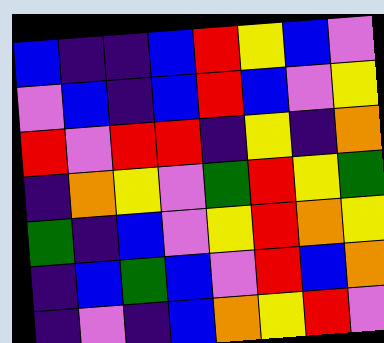[["blue", "indigo", "indigo", "blue", "red", "yellow", "blue", "violet"], ["violet", "blue", "indigo", "blue", "red", "blue", "violet", "yellow"], ["red", "violet", "red", "red", "indigo", "yellow", "indigo", "orange"], ["indigo", "orange", "yellow", "violet", "green", "red", "yellow", "green"], ["green", "indigo", "blue", "violet", "yellow", "red", "orange", "yellow"], ["indigo", "blue", "green", "blue", "violet", "red", "blue", "orange"], ["indigo", "violet", "indigo", "blue", "orange", "yellow", "red", "violet"]]